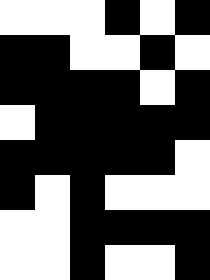[["white", "white", "white", "black", "white", "black"], ["black", "black", "white", "white", "black", "white"], ["black", "black", "black", "black", "white", "black"], ["white", "black", "black", "black", "black", "black"], ["black", "black", "black", "black", "black", "white"], ["black", "white", "black", "white", "white", "white"], ["white", "white", "black", "black", "black", "black"], ["white", "white", "black", "white", "white", "black"]]